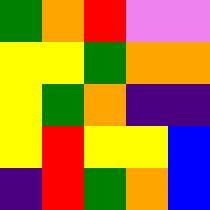[["green", "orange", "red", "violet", "violet"], ["yellow", "yellow", "green", "orange", "orange"], ["yellow", "green", "orange", "indigo", "indigo"], ["yellow", "red", "yellow", "yellow", "blue"], ["indigo", "red", "green", "orange", "blue"]]